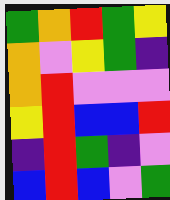[["green", "orange", "red", "green", "yellow"], ["orange", "violet", "yellow", "green", "indigo"], ["orange", "red", "violet", "violet", "violet"], ["yellow", "red", "blue", "blue", "red"], ["indigo", "red", "green", "indigo", "violet"], ["blue", "red", "blue", "violet", "green"]]